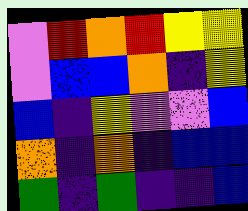[["violet", "red", "orange", "red", "yellow", "yellow"], ["violet", "blue", "blue", "orange", "indigo", "yellow"], ["blue", "indigo", "yellow", "violet", "violet", "blue"], ["orange", "indigo", "orange", "indigo", "blue", "blue"], ["green", "indigo", "green", "indigo", "indigo", "blue"]]